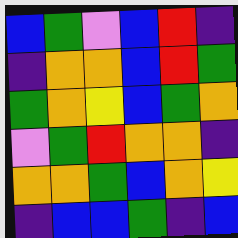[["blue", "green", "violet", "blue", "red", "indigo"], ["indigo", "orange", "orange", "blue", "red", "green"], ["green", "orange", "yellow", "blue", "green", "orange"], ["violet", "green", "red", "orange", "orange", "indigo"], ["orange", "orange", "green", "blue", "orange", "yellow"], ["indigo", "blue", "blue", "green", "indigo", "blue"]]